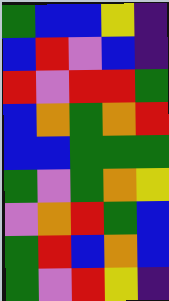[["green", "blue", "blue", "yellow", "indigo"], ["blue", "red", "violet", "blue", "indigo"], ["red", "violet", "red", "red", "green"], ["blue", "orange", "green", "orange", "red"], ["blue", "blue", "green", "green", "green"], ["green", "violet", "green", "orange", "yellow"], ["violet", "orange", "red", "green", "blue"], ["green", "red", "blue", "orange", "blue"], ["green", "violet", "red", "yellow", "indigo"]]